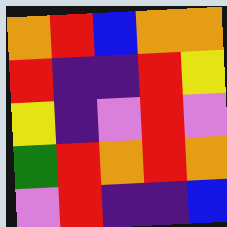[["orange", "red", "blue", "orange", "orange"], ["red", "indigo", "indigo", "red", "yellow"], ["yellow", "indigo", "violet", "red", "violet"], ["green", "red", "orange", "red", "orange"], ["violet", "red", "indigo", "indigo", "blue"]]